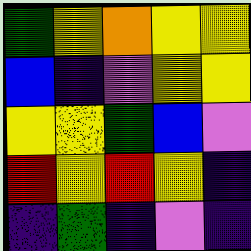[["green", "yellow", "orange", "yellow", "yellow"], ["blue", "indigo", "violet", "yellow", "yellow"], ["yellow", "yellow", "green", "blue", "violet"], ["red", "yellow", "red", "yellow", "indigo"], ["indigo", "green", "indigo", "violet", "indigo"]]